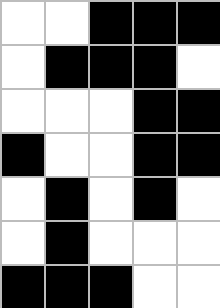[["white", "white", "black", "black", "black"], ["white", "black", "black", "black", "white"], ["white", "white", "white", "black", "black"], ["black", "white", "white", "black", "black"], ["white", "black", "white", "black", "white"], ["white", "black", "white", "white", "white"], ["black", "black", "black", "white", "white"]]